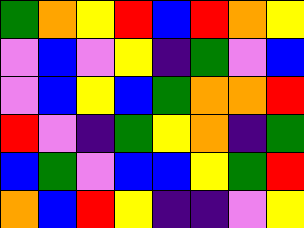[["green", "orange", "yellow", "red", "blue", "red", "orange", "yellow"], ["violet", "blue", "violet", "yellow", "indigo", "green", "violet", "blue"], ["violet", "blue", "yellow", "blue", "green", "orange", "orange", "red"], ["red", "violet", "indigo", "green", "yellow", "orange", "indigo", "green"], ["blue", "green", "violet", "blue", "blue", "yellow", "green", "red"], ["orange", "blue", "red", "yellow", "indigo", "indigo", "violet", "yellow"]]